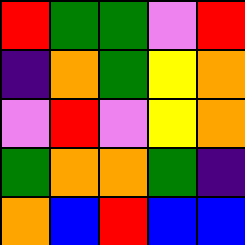[["red", "green", "green", "violet", "red"], ["indigo", "orange", "green", "yellow", "orange"], ["violet", "red", "violet", "yellow", "orange"], ["green", "orange", "orange", "green", "indigo"], ["orange", "blue", "red", "blue", "blue"]]